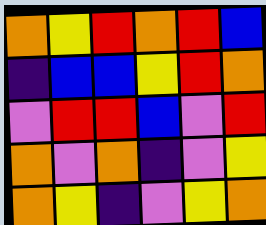[["orange", "yellow", "red", "orange", "red", "blue"], ["indigo", "blue", "blue", "yellow", "red", "orange"], ["violet", "red", "red", "blue", "violet", "red"], ["orange", "violet", "orange", "indigo", "violet", "yellow"], ["orange", "yellow", "indigo", "violet", "yellow", "orange"]]